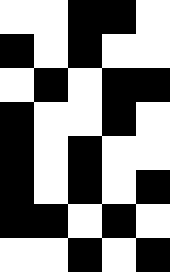[["white", "white", "black", "black", "white"], ["black", "white", "black", "white", "white"], ["white", "black", "white", "black", "black"], ["black", "white", "white", "black", "white"], ["black", "white", "black", "white", "white"], ["black", "white", "black", "white", "black"], ["black", "black", "white", "black", "white"], ["white", "white", "black", "white", "black"]]